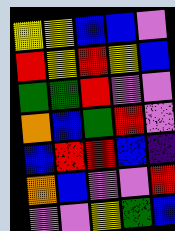[["yellow", "yellow", "blue", "blue", "violet"], ["red", "yellow", "red", "yellow", "blue"], ["green", "green", "red", "violet", "violet"], ["orange", "blue", "green", "red", "violet"], ["blue", "red", "red", "blue", "indigo"], ["orange", "blue", "violet", "violet", "red"], ["violet", "violet", "yellow", "green", "blue"]]